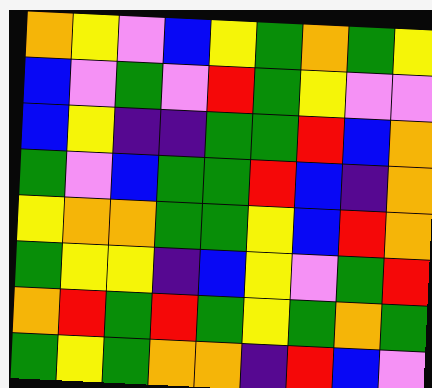[["orange", "yellow", "violet", "blue", "yellow", "green", "orange", "green", "yellow"], ["blue", "violet", "green", "violet", "red", "green", "yellow", "violet", "violet"], ["blue", "yellow", "indigo", "indigo", "green", "green", "red", "blue", "orange"], ["green", "violet", "blue", "green", "green", "red", "blue", "indigo", "orange"], ["yellow", "orange", "orange", "green", "green", "yellow", "blue", "red", "orange"], ["green", "yellow", "yellow", "indigo", "blue", "yellow", "violet", "green", "red"], ["orange", "red", "green", "red", "green", "yellow", "green", "orange", "green"], ["green", "yellow", "green", "orange", "orange", "indigo", "red", "blue", "violet"]]